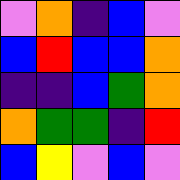[["violet", "orange", "indigo", "blue", "violet"], ["blue", "red", "blue", "blue", "orange"], ["indigo", "indigo", "blue", "green", "orange"], ["orange", "green", "green", "indigo", "red"], ["blue", "yellow", "violet", "blue", "violet"]]